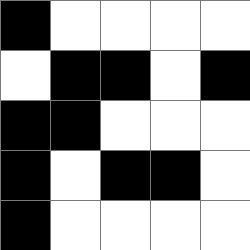[["black", "white", "white", "white", "white"], ["white", "black", "black", "white", "black"], ["black", "black", "white", "white", "white"], ["black", "white", "black", "black", "white"], ["black", "white", "white", "white", "white"]]